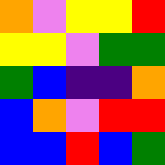[["orange", "violet", "yellow", "yellow", "red"], ["yellow", "yellow", "violet", "green", "green"], ["green", "blue", "indigo", "indigo", "orange"], ["blue", "orange", "violet", "red", "red"], ["blue", "blue", "red", "blue", "green"]]